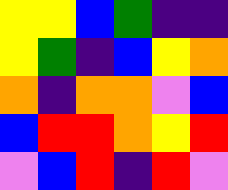[["yellow", "yellow", "blue", "green", "indigo", "indigo"], ["yellow", "green", "indigo", "blue", "yellow", "orange"], ["orange", "indigo", "orange", "orange", "violet", "blue"], ["blue", "red", "red", "orange", "yellow", "red"], ["violet", "blue", "red", "indigo", "red", "violet"]]